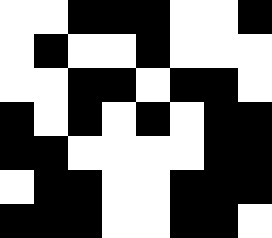[["white", "white", "black", "black", "black", "white", "white", "black"], ["white", "black", "white", "white", "black", "white", "white", "white"], ["white", "white", "black", "black", "white", "black", "black", "white"], ["black", "white", "black", "white", "black", "white", "black", "black"], ["black", "black", "white", "white", "white", "white", "black", "black"], ["white", "black", "black", "white", "white", "black", "black", "black"], ["black", "black", "black", "white", "white", "black", "black", "white"]]